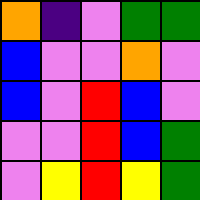[["orange", "indigo", "violet", "green", "green"], ["blue", "violet", "violet", "orange", "violet"], ["blue", "violet", "red", "blue", "violet"], ["violet", "violet", "red", "blue", "green"], ["violet", "yellow", "red", "yellow", "green"]]